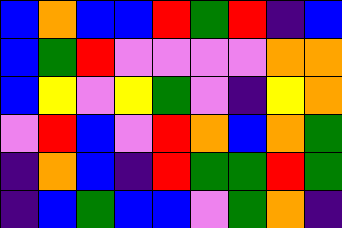[["blue", "orange", "blue", "blue", "red", "green", "red", "indigo", "blue"], ["blue", "green", "red", "violet", "violet", "violet", "violet", "orange", "orange"], ["blue", "yellow", "violet", "yellow", "green", "violet", "indigo", "yellow", "orange"], ["violet", "red", "blue", "violet", "red", "orange", "blue", "orange", "green"], ["indigo", "orange", "blue", "indigo", "red", "green", "green", "red", "green"], ["indigo", "blue", "green", "blue", "blue", "violet", "green", "orange", "indigo"]]